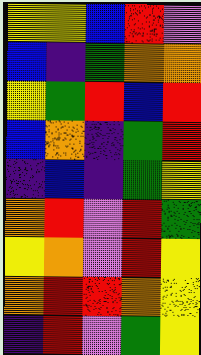[["yellow", "yellow", "blue", "red", "violet"], ["blue", "indigo", "green", "orange", "orange"], ["yellow", "green", "red", "blue", "red"], ["blue", "orange", "indigo", "green", "red"], ["indigo", "blue", "indigo", "green", "yellow"], ["orange", "red", "violet", "red", "green"], ["yellow", "orange", "violet", "red", "yellow"], ["orange", "red", "red", "orange", "yellow"], ["indigo", "red", "violet", "green", "yellow"]]